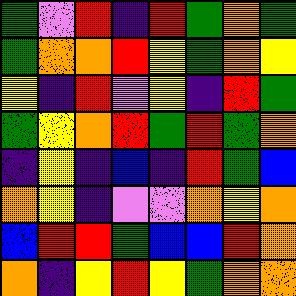[["green", "violet", "red", "indigo", "red", "green", "orange", "green"], ["green", "orange", "orange", "red", "yellow", "green", "orange", "yellow"], ["yellow", "indigo", "red", "violet", "yellow", "indigo", "red", "green"], ["green", "yellow", "orange", "red", "green", "red", "green", "orange"], ["indigo", "yellow", "indigo", "blue", "indigo", "red", "green", "blue"], ["orange", "yellow", "indigo", "violet", "violet", "orange", "yellow", "orange"], ["blue", "red", "red", "green", "blue", "blue", "red", "orange"], ["orange", "indigo", "yellow", "red", "yellow", "green", "orange", "orange"]]